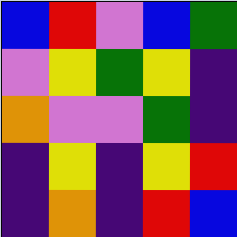[["blue", "red", "violet", "blue", "green"], ["violet", "yellow", "green", "yellow", "indigo"], ["orange", "violet", "violet", "green", "indigo"], ["indigo", "yellow", "indigo", "yellow", "red"], ["indigo", "orange", "indigo", "red", "blue"]]